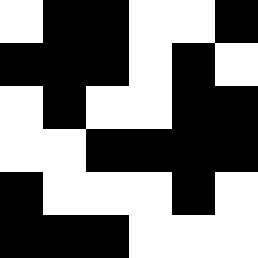[["white", "black", "black", "white", "white", "black"], ["black", "black", "black", "white", "black", "white"], ["white", "black", "white", "white", "black", "black"], ["white", "white", "black", "black", "black", "black"], ["black", "white", "white", "white", "black", "white"], ["black", "black", "black", "white", "white", "white"]]